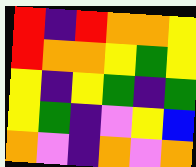[["red", "indigo", "red", "orange", "orange", "yellow"], ["red", "orange", "orange", "yellow", "green", "yellow"], ["yellow", "indigo", "yellow", "green", "indigo", "green"], ["yellow", "green", "indigo", "violet", "yellow", "blue"], ["orange", "violet", "indigo", "orange", "violet", "orange"]]